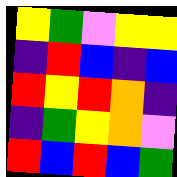[["yellow", "green", "violet", "yellow", "yellow"], ["indigo", "red", "blue", "indigo", "blue"], ["red", "yellow", "red", "orange", "indigo"], ["indigo", "green", "yellow", "orange", "violet"], ["red", "blue", "red", "blue", "green"]]